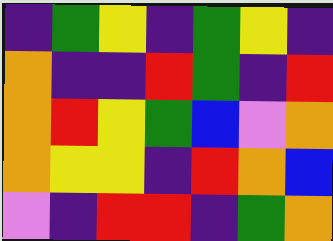[["indigo", "green", "yellow", "indigo", "green", "yellow", "indigo"], ["orange", "indigo", "indigo", "red", "green", "indigo", "red"], ["orange", "red", "yellow", "green", "blue", "violet", "orange"], ["orange", "yellow", "yellow", "indigo", "red", "orange", "blue"], ["violet", "indigo", "red", "red", "indigo", "green", "orange"]]